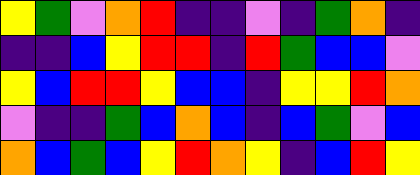[["yellow", "green", "violet", "orange", "red", "indigo", "indigo", "violet", "indigo", "green", "orange", "indigo"], ["indigo", "indigo", "blue", "yellow", "red", "red", "indigo", "red", "green", "blue", "blue", "violet"], ["yellow", "blue", "red", "red", "yellow", "blue", "blue", "indigo", "yellow", "yellow", "red", "orange"], ["violet", "indigo", "indigo", "green", "blue", "orange", "blue", "indigo", "blue", "green", "violet", "blue"], ["orange", "blue", "green", "blue", "yellow", "red", "orange", "yellow", "indigo", "blue", "red", "yellow"]]